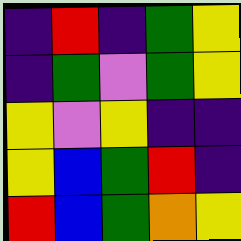[["indigo", "red", "indigo", "green", "yellow"], ["indigo", "green", "violet", "green", "yellow"], ["yellow", "violet", "yellow", "indigo", "indigo"], ["yellow", "blue", "green", "red", "indigo"], ["red", "blue", "green", "orange", "yellow"]]